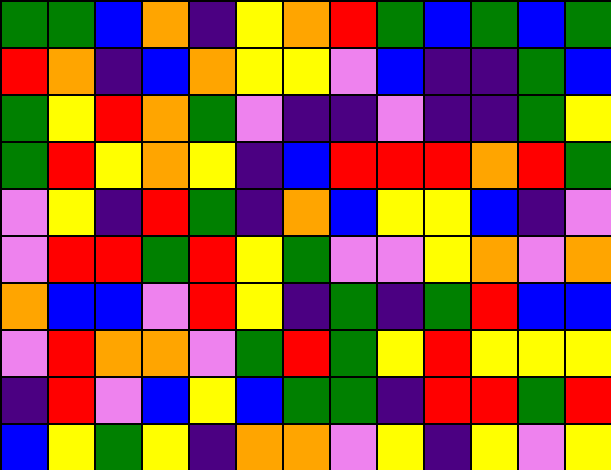[["green", "green", "blue", "orange", "indigo", "yellow", "orange", "red", "green", "blue", "green", "blue", "green"], ["red", "orange", "indigo", "blue", "orange", "yellow", "yellow", "violet", "blue", "indigo", "indigo", "green", "blue"], ["green", "yellow", "red", "orange", "green", "violet", "indigo", "indigo", "violet", "indigo", "indigo", "green", "yellow"], ["green", "red", "yellow", "orange", "yellow", "indigo", "blue", "red", "red", "red", "orange", "red", "green"], ["violet", "yellow", "indigo", "red", "green", "indigo", "orange", "blue", "yellow", "yellow", "blue", "indigo", "violet"], ["violet", "red", "red", "green", "red", "yellow", "green", "violet", "violet", "yellow", "orange", "violet", "orange"], ["orange", "blue", "blue", "violet", "red", "yellow", "indigo", "green", "indigo", "green", "red", "blue", "blue"], ["violet", "red", "orange", "orange", "violet", "green", "red", "green", "yellow", "red", "yellow", "yellow", "yellow"], ["indigo", "red", "violet", "blue", "yellow", "blue", "green", "green", "indigo", "red", "red", "green", "red"], ["blue", "yellow", "green", "yellow", "indigo", "orange", "orange", "violet", "yellow", "indigo", "yellow", "violet", "yellow"]]